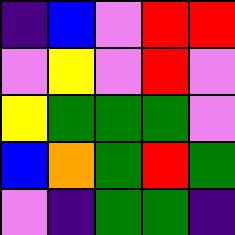[["indigo", "blue", "violet", "red", "red"], ["violet", "yellow", "violet", "red", "violet"], ["yellow", "green", "green", "green", "violet"], ["blue", "orange", "green", "red", "green"], ["violet", "indigo", "green", "green", "indigo"]]